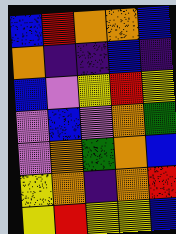[["blue", "red", "orange", "orange", "blue"], ["orange", "indigo", "indigo", "blue", "indigo"], ["blue", "violet", "yellow", "red", "yellow"], ["violet", "blue", "violet", "orange", "green"], ["violet", "orange", "green", "orange", "blue"], ["yellow", "orange", "indigo", "orange", "red"], ["yellow", "red", "yellow", "yellow", "blue"]]